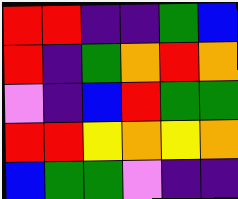[["red", "red", "indigo", "indigo", "green", "blue"], ["red", "indigo", "green", "orange", "red", "orange"], ["violet", "indigo", "blue", "red", "green", "green"], ["red", "red", "yellow", "orange", "yellow", "orange"], ["blue", "green", "green", "violet", "indigo", "indigo"]]